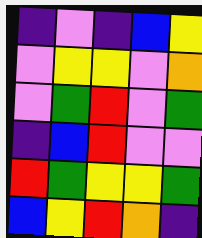[["indigo", "violet", "indigo", "blue", "yellow"], ["violet", "yellow", "yellow", "violet", "orange"], ["violet", "green", "red", "violet", "green"], ["indigo", "blue", "red", "violet", "violet"], ["red", "green", "yellow", "yellow", "green"], ["blue", "yellow", "red", "orange", "indigo"]]